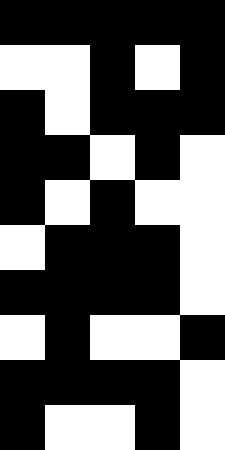[["black", "black", "black", "black", "black"], ["white", "white", "black", "white", "black"], ["black", "white", "black", "black", "black"], ["black", "black", "white", "black", "white"], ["black", "white", "black", "white", "white"], ["white", "black", "black", "black", "white"], ["black", "black", "black", "black", "white"], ["white", "black", "white", "white", "black"], ["black", "black", "black", "black", "white"], ["black", "white", "white", "black", "white"]]